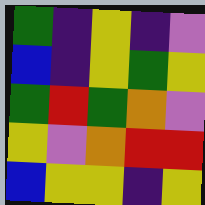[["green", "indigo", "yellow", "indigo", "violet"], ["blue", "indigo", "yellow", "green", "yellow"], ["green", "red", "green", "orange", "violet"], ["yellow", "violet", "orange", "red", "red"], ["blue", "yellow", "yellow", "indigo", "yellow"]]